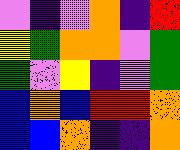[["violet", "indigo", "violet", "orange", "indigo", "red"], ["yellow", "green", "orange", "orange", "violet", "green"], ["green", "violet", "yellow", "indigo", "violet", "green"], ["blue", "orange", "blue", "red", "red", "orange"], ["blue", "blue", "orange", "indigo", "indigo", "orange"]]